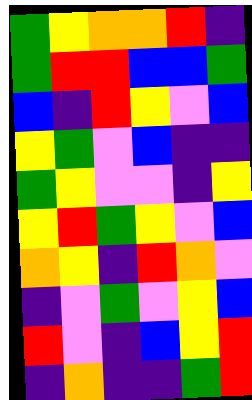[["green", "yellow", "orange", "orange", "red", "indigo"], ["green", "red", "red", "blue", "blue", "green"], ["blue", "indigo", "red", "yellow", "violet", "blue"], ["yellow", "green", "violet", "blue", "indigo", "indigo"], ["green", "yellow", "violet", "violet", "indigo", "yellow"], ["yellow", "red", "green", "yellow", "violet", "blue"], ["orange", "yellow", "indigo", "red", "orange", "violet"], ["indigo", "violet", "green", "violet", "yellow", "blue"], ["red", "violet", "indigo", "blue", "yellow", "red"], ["indigo", "orange", "indigo", "indigo", "green", "red"]]